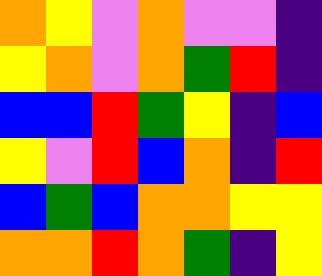[["orange", "yellow", "violet", "orange", "violet", "violet", "indigo"], ["yellow", "orange", "violet", "orange", "green", "red", "indigo"], ["blue", "blue", "red", "green", "yellow", "indigo", "blue"], ["yellow", "violet", "red", "blue", "orange", "indigo", "red"], ["blue", "green", "blue", "orange", "orange", "yellow", "yellow"], ["orange", "orange", "red", "orange", "green", "indigo", "yellow"]]